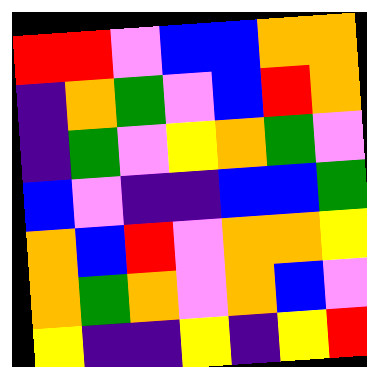[["red", "red", "violet", "blue", "blue", "orange", "orange"], ["indigo", "orange", "green", "violet", "blue", "red", "orange"], ["indigo", "green", "violet", "yellow", "orange", "green", "violet"], ["blue", "violet", "indigo", "indigo", "blue", "blue", "green"], ["orange", "blue", "red", "violet", "orange", "orange", "yellow"], ["orange", "green", "orange", "violet", "orange", "blue", "violet"], ["yellow", "indigo", "indigo", "yellow", "indigo", "yellow", "red"]]